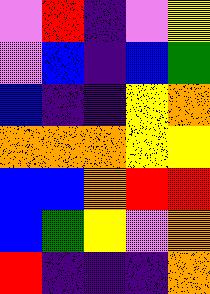[["violet", "red", "indigo", "violet", "yellow"], ["violet", "blue", "indigo", "blue", "green"], ["blue", "indigo", "indigo", "yellow", "orange"], ["orange", "orange", "orange", "yellow", "yellow"], ["blue", "blue", "orange", "red", "red"], ["blue", "green", "yellow", "violet", "orange"], ["red", "indigo", "indigo", "indigo", "orange"]]